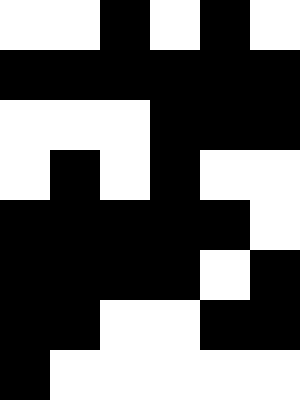[["white", "white", "black", "white", "black", "white"], ["black", "black", "black", "black", "black", "black"], ["white", "white", "white", "black", "black", "black"], ["white", "black", "white", "black", "white", "white"], ["black", "black", "black", "black", "black", "white"], ["black", "black", "black", "black", "white", "black"], ["black", "black", "white", "white", "black", "black"], ["black", "white", "white", "white", "white", "white"]]